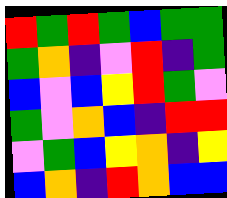[["red", "green", "red", "green", "blue", "green", "green"], ["green", "orange", "indigo", "violet", "red", "indigo", "green"], ["blue", "violet", "blue", "yellow", "red", "green", "violet"], ["green", "violet", "orange", "blue", "indigo", "red", "red"], ["violet", "green", "blue", "yellow", "orange", "indigo", "yellow"], ["blue", "orange", "indigo", "red", "orange", "blue", "blue"]]